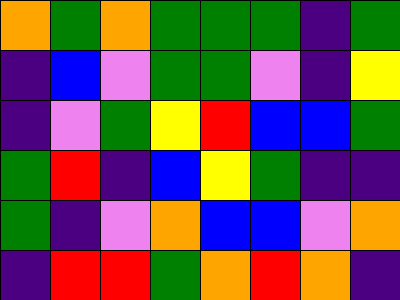[["orange", "green", "orange", "green", "green", "green", "indigo", "green"], ["indigo", "blue", "violet", "green", "green", "violet", "indigo", "yellow"], ["indigo", "violet", "green", "yellow", "red", "blue", "blue", "green"], ["green", "red", "indigo", "blue", "yellow", "green", "indigo", "indigo"], ["green", "indigo", "violet", "orange", "blue", "blue", "violet", "orange"], ["indigo", "red", "red", "green", "orange", "red", "orange", "indigo"]]